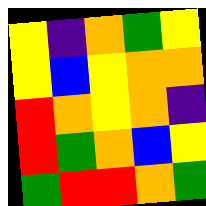[["yellow", "indigo", "orange", "green", "yellow"], ["yellow", "blue", "yellow", "orange", "orange"], ["red", "orange", "yellow", "orange", "indigo"], ["red", "green", "orange", "blue", "yellow"], ["green", "red", "red", "orange", "green"]]